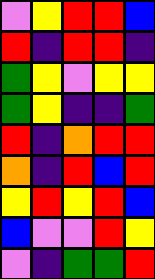[["violet", "yellow", "red", "red", "blue"], ["red", "indigo", "red", "red", "indigo"], ["green", "yellow", "violet", "yellow", "yellow"], ["green", "yellow", "indigo", "indigo", "green"], ["red", "indigo", "orange", "red", "red"], ["orange", "indigo", "red", "blue", "red"], ["yellow", "red", "yellow", "red", "blue"], ["blue", "violet", "violet", "red", "yellow"], ["violet", "indigo", "green", "green", "red"]]